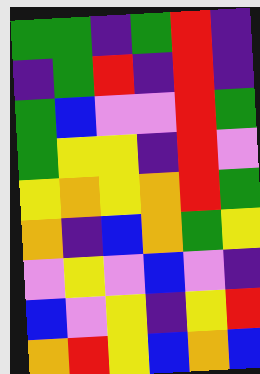[["green", "green", "indigo", "green", "red", "indigo"], ["indigo", "green", "red", "indigo", "red", "indigo"], ["green", "blue", "violet", "violet", "red", "green"], ["green", "yellow", "yellow", "indigo", "red", "violet"], ["yellow", "orange", "yellow", "orange", "red", "green"], ["orange", "indigo", "blue", "orange", "green", "yellow"], ["violet", "yellow", "violet", "blue", "violet", "indigo"], ["blue", "violet", "yellow", "indigo", "yellow", "red"], ["orange", "red", "yellow", "blue", "orange", "blue"]]